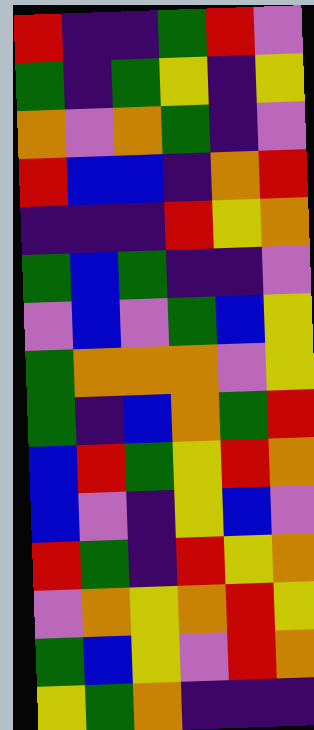[["red", "indigo", "indigo", "green", "red", "violet"], ["green", "indigo", "green", "yellow", "indigo", "yellow"], ["orange", "violet", "orange", "green", "indigo", "violet"], ["red", "blue", "blue", "indigo", "orange", "red"], ["indigo", "indigo", "indigo", "red", "yellow", "orange"], ["green", "blue", "green", "indigo", "indigo", "violet"], ["violet", "blue", "violet", "green", "blue", "yellow"], ["green", "orange", "orange", "orange", "violet", "yellow"], ["green", "indigo", "blue", "orange", "green", "red"], ["blue", "red", "green", "yellow", "red", "orange"], ["blue", "violet", "indigo", "yellow", "blue", "violet"], ["red", "green", "indigo", "red", "yellow", "orange"], ["violet", "orange", "yellow", "orange", "red", "yellow"], ["green", "blue", "yellow", "violet", "red", "orange"], ["yellow", "green", "orange", "indigo", "indigo", "indigo"]]